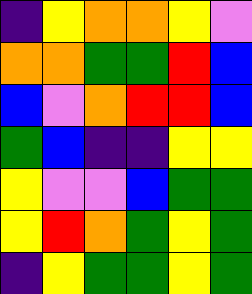[["indigo", "yellow", "orange", "orange", "yellow", "violet"], ["orange", "orange", "green", "green", "red", "blue"], ["blue", "violet", "orange", "red", "red", "blue"], ["green", "blue", "indigo", "indigo", "yellow", "yellow"], ["yellow", "violet", "violet", "blue", "green", "green"], ["yellow", "red", "orange", "green", "yellow", "green"], ["indigo", "yellow", "green", "green", "yellow", "green"]]